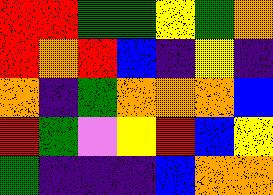[["red", "red", "green", "green", "yellow", "green", "orange"], ["red", "orange", "red", "blue", "indigo", "yellow", "indigo"], ["orange", "indigo", "green", "orange", "orange", "orange", "blue"], ["red", "green", "violet", "yellow", "red", "blue", "yellow"], ["green", "indigo", "indigo", "indigo", "blue", "orange", "orange"]]